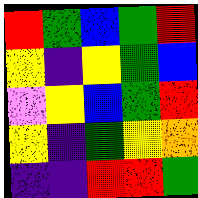[["red", "green", "blue", "green", "red"], ["yellow", "indigo", "yellow", "green", "blue"], ["violet", "yellow", "blue", "green", "red"], ["yellow", "indigo", "green", "yellow", "orange"], ["indigo", "indigo", "red", "red", "green"]]